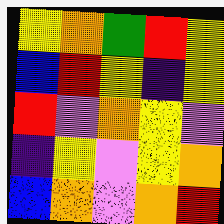[["yellow", "orange", "green", "red", "yellow"], ["blue", "red", "yellow", "indigo", "yellow"], ["red", "violet", "orange", "yellow", "violet"], ["indigo", "yellow", "violet", "yellow", "orange"], ["blue", "orange", "violet", "orange", "red"]]